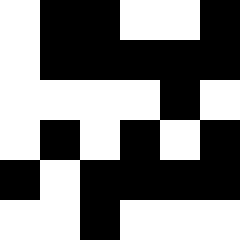[["white", "black", "black", "white", "white", "black"], ["white", "black", "black", "black", "black", "black"], ["white", "white", "white", "white", "black", "white"], ["white", "black", "white", "black", "white", "black"], ["black", "white", "black", "black", "black", "black"], ["white", "white", "black", "white", "white", "white"]]